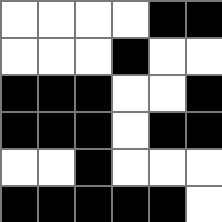[["white", "white", "white", "white", "black", "black"], ["white", "white", "white", "black", "white", "white"], ["black", "black", "black", "white", "white", "black"], ["black", "black", "black", "white", "black", "black"], ["white", "white", "black", "white", "white", "white"], ["black", "black", "black", "black", "black", "white"]]